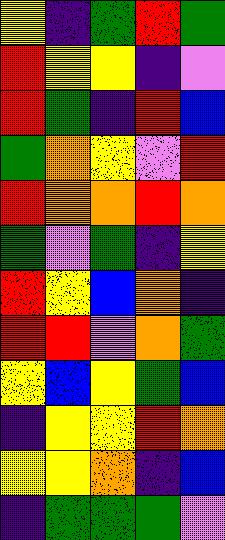[["yellow", "indigo", "green", "red", "green"], ["red", "yellow", "yellow", "indigo", "violet"], ["red", "green", "indigo", "red", "blue"], ["green", "orange", "yellow", "violet", "red"], ["red", "orange", "orange", "red", "orange"], ["green", "violet", "green", "indigo", "yellow"], ["red", "yellow", "blue", "orange", "indigo"], ["red", "red", "violet", "orange", "green"], ["yellow", "blue", "yellow", "green", "blue"], ["indigo", "yellow", "yellow", "red", "orange"], ["yellow", "yellow", "orange", "indigo", "blue"], ["indigo", "green", "green", "green", "violet"]]